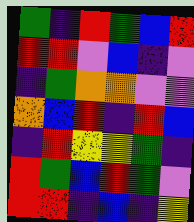[["green", "indigo", "red", "green", "blue", "red"], ["red", "red", "violet", "blue", "indigo", "violet"], ["indigo", "green", "orange", "orange", "violet", "violet"], ["orange", "blue", "red", "indigo", "red", "blue"], ["indigo", "red", "yellow", "yellow", "green", "indigo"], ["red", "green", "blue", "red", "green", "violet"], ["red", "red", "indigo", "blue", "indigo", "yellow"]]